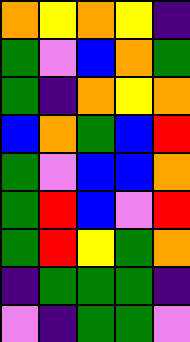[["orange", "yellow", "orange", "yellow", "indigo"], ["green", "violet", "blue", "orange", "green"], ["green", "indigo", "orange", "yellow", "orange"], ["blue", "orange", "green", "blue", "red"], ["green", "violet", "blue", "blue", "orange"], ["green", "red", "blue", "violet", "red"], ["green", "red", "yellow", "green", "orange"], ["indigo", "green", "green", "green", "indigo"], ["violet", "indigo", "green", "green", "violet"]]